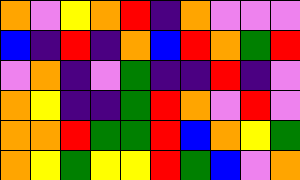[["orange", "violet", "yellow", "orange", "red", "indigo", "orange", "violet", "violet", "violet"], ["blue", "indigo", "red", "indigo", "orange", "blue", "red", "orange", "green", "red"], ["violet", "orange", "indigo", "violet", "green", "indigo", "indigo", "red", "indigo", "violet"], ["orange", "yellow", "indigo", "indigo", "green", "red", "orange", "violet", "red", "violet"], ["orange", "orange", "red", "green", "green", "red", "blue", "orange", "yellow", "green"], ["orange", "yellow", "green", "yellow", "yellow", "red", "green", "blue", "violet", "orange"]]